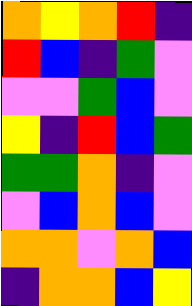[["orange", "yellow", "orange", "red", "indigo"], ["red", "blue", "indigo", "green", "violet"], ["violet", "violet", "green", "blue", "violet"], ["yellow", "indigo", "red", "blue", "green"], ["green", "green", "orange", "indigo", "violet"], ["violet", "blue", "orange", "blue", "violet"], ["orange", "orange", "violet", "orange", "blue"], ["indigo", "orange", "orange", "blue", "yellow"]]